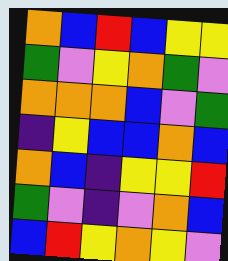[["orange", "blue", "red", "blue", "yellow", "yellow"], ["green", "violet", "yellow", "orange", "green", "violet"], ["orange", "orange", "orange", "blue", "violet", "green"], ["indigo", "yellow", "blue", "blue", "orange", "blue"], ["orange", "blue", "indigo", "yellow", "yellow", "red"], ["green", "violet", "indigo", "violet", "orange", "blue"], ["blue", "red", "yellow", "orange", "yellow", "violet"]]